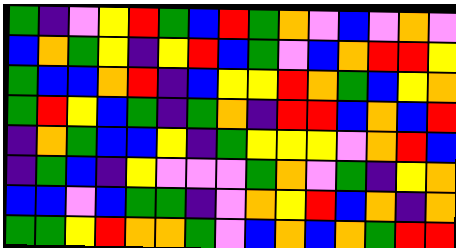[["green", "indigo", "violet", "yellow", "red", "green", "blue", "red", "green", "orange", "violet", "blue", "violet", "orange", "violet"], ["blue", "orange", "green", "yellow", "indigo", "yellow", "red", "blue", "green", "violet", "blue", "orange", "red", "red", "yellow"], ["green", "blue", "blue", "orange", "red", "indigo", "blue", "yellow", "yellow", "red", "orange", "green", "blue", "yellow", "orange"], ["green", "red", "yellow", "blue", "green", "indigo", "green", "orange", "indigo", "red", "red", "blue", "orange", "blue", "red"], ["indigo", "orange", "green", "blue", "blue", "yellow", "indigo", "green", "yellow", "yellow", "yellow", "violet", "orange", "red", "blue"], ["indigo", "green", "blue", "indigo", "yellow", "violet", "violet", "violet", "green", "orange", "violet", "green", "indigo", "yellow", "orange"], ["blue", "blue", "violet", "blue", "green", "green", "indigo", "violet", "orange", "yellow", "red", "blue", "orange", "indigo", "orange"], ["green", "green", "yellow", "red", "orange", "orange", "green", "violet", "blue", "orange", "blue", "orange", "green", "red", "red"]]